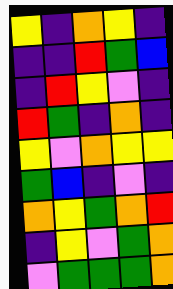[["yellow", "indigo", "orange", "yellow", "indigo"], ["indigo", "indigo", "red", "green", "blue"], ["indigo", "red", "yellow", "violet", "indigo"], ["red", "green", "indigo", "orange", "indigo"], ["yellow", "violet", "orange", "yellow", "yellow"], ["green", "blue", "indigo", "violet", "indigo"], ["orange", "yellow", "green", "orange", "red"], ["indigo", "yellow", "violet", "green", "orange"], ["violet", "green", "green", "green", "orange"]]